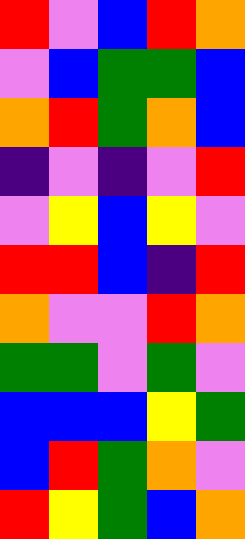[["red", "violet", "blue", "red", "orange"], ["violet", "blue", "green", "green", "blue"], ["orange", "red", "green", "orange", "blue"], ["indigo", "violet", "indigo", "violet", "red"], ["violet", "yellow", "blue", "yellow", "violet"], ["red", "red", "blue", "indigo", "red"], ["orange", "violet", "violet", "red", "orange"], ["green", "green", "violet", "green", "violet"], ["blue", "blue", "blue", "yellow", "green"], ["blue", "red", "green", "orange", "violet"], ["red", "yellow", "green", "blue", "orange"]]